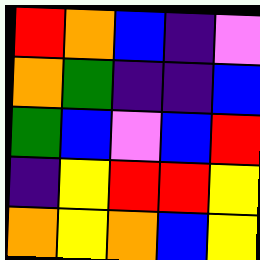[["red", "orange", "blue", "indigo", "violet"], ["orange", "green", "indigo", "indigo", "blue"], ["green", "blue", "violet", "blue", "red"], ["indigo", "yellow", "red", "red", "yellow"], ["orange", "yellow", "orange", "blue", "yellow"]]